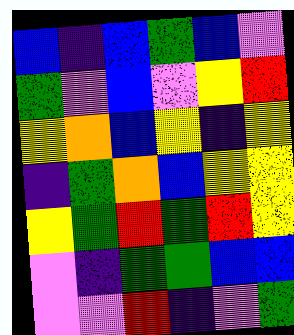[["blue", "indigo", "blue", "green", "blue", "violet"], ["green", "violet", "blue", "violet", "yellow", "red"], ["yellow", "orange", "blue", "yellow", "indigo", "yellow"], ["indigo", "green", "orange", "blue", "yellow", "yellow"], ["yellow", "green", "red", "green", "red", "yellow"], ["violet", "indigo", "green", "green", "blue", "blue"], ["violet", "violet", "red", "indigo", "violet", "green"]]